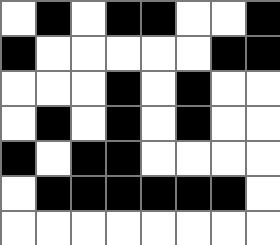[["white", "black", "white", "black", "black", "white", "white", "black"], ["black", "white", "white", "white", "white", "white", "black", "black"], ["white", "white", "white", "black", "white", "black", "white", "white"], ["white", "black", "white", "black", "white", "black", "white", "white"], ["black", "white", "black", "black", "white", "white", "white", "white"], ["white", "black", "black", "black", "black", "black", "black", "white"], ["white", "white", "white", "white", "white", "white", "white", "white"]]